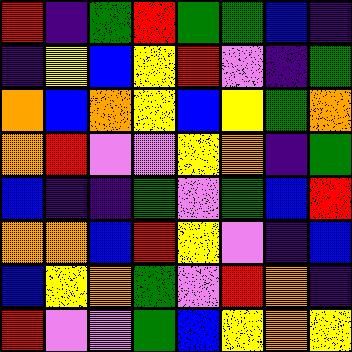[["red", "indigo", "green", "red", "green", "green", "blue", "indigo"], ["indigo", "yellow", "blue", "yellow", "red", "violet", "indigo", "green"], ["orange", "blue", "orange", "yellow", "blue", "yellow", "green", "orange"], ["orange", "red", "violet", "violet", "yellow", "orange", "indigo", "green"], ["blue", "indigo", "indigo", "green", "violet", "green", "blue", "red"], ["orange", "orange", "blue", "red", "yellow", "violet", "indigo", "blue"], ["blue", "yellow", "orange", "green", "violet", "red", "orange", "indigo"], ["red", "violet", "violet", "green", "blue", "yellow", "orange", "yellow"]]